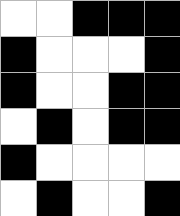[["white", "white", "black", "black", "black"], ["black", "white", "white", "white", "black"], ["black", "white", "white", "black", "black"], ["white", "black", "white", "black", "black"], ["black", "white", "white", "white", "white"], ["white", "black", "white", "white", "black"]]